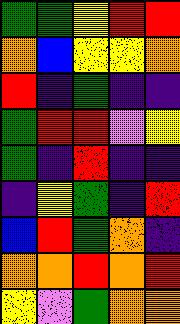[["green", "green", "yellow", "red", "red"], ["orange", "blue", "yellow", "yellow", "orange"], ["red", "indigo", "green", "indigo", "indigo"], ["green", "red", "red", "violet", "yellow"], ["green", "indigo", "red", "indigo", "indigo"], ["indigo", "yellow", "green", "indigo", "red"], ["blue", "red", "green", "orange", "indigo"], ["orange", "orange", "red", "orange", "red"], ["yellow", "violet", "green", "orange", "orange"]]